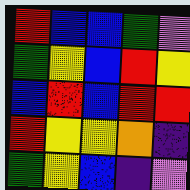[["red", "blue", "blue", "green", "violet"], ["green", "yellow", "blue", "red", "yellow"], ["blue", "red", "blue", "red", "red"], ["red", "yellow", "yellow", "orange", "indigo"], ["green", "yellow", "blue", "indigo", "violet"]]